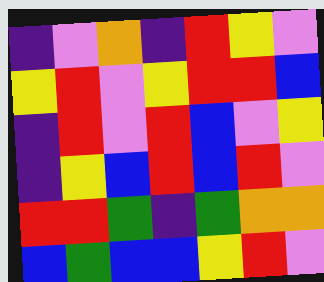[["indigo", "violet", "orange", "indigo", "red", "yellow", "violet"], ["yellow", "red", "violet", "yellow", "red", "red", "blue"], ["indigo", "red", "violet", "red", "blue", "violet", "yellow"], ["indigo", "yellow", "blue", "red", "blue", "red", "violet"], ["red", "red", "green", "indigo", "green", "orange", "orange"], ["blue", "green", "blue", "blue", "yellow", "red", "violet"]]